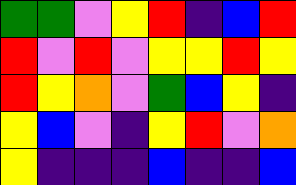[["green", "green", "violet", "yellow", "red", "indigo", "blue", "red"], ["red", "violet", "red", "violet", "yellow", "yellow", "red", "yellow"], ["red", "yellow", "orange", "violet", "green", "blue", "yellow", "indigo"], ["yellow", "blue", "violet", "indigo", "yellow", "red", "violet", "orange"], ["yellow", "indigo", "indigo", "indigo", "blue", "indigo", "indigo", "blue"]]